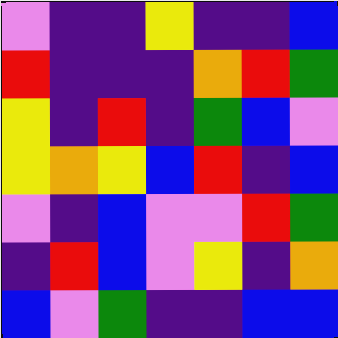[["violet", "indigo", "indigo", "yellow", "indigo", "indigo", "blue"], ["red", "indigo", "indigo", "indigo", "orange", "red", "green"], ["yellow", "indigo", "red", "indigo", "green", "blue", "violet"], ["yellow", "orange", "yellow", "blue", "red", "indigo", "blue"], ["violet", "indigo", "blue", "violet", "violet", "red", "green"], ["indigo", "red", "blue", "violet", "yellow", "indigo", "orange"], ["blue", "violet", "green", "indigo", "indigo", "blue", "blue"]]